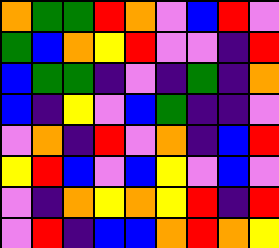[["orange", "green", "green", "red", "orange", "violet", "blue", "red", "violet"], ["green", "blue", "orange", "yellow", "red", "violet", "violet", "indigo", "red"], ["blue", "green", "green", "indigo", "violet", "indigo", "green", "indigo", "orange"], ["blue", "indigo", "yellow", "violet", "blue", "green", "indigo", "indigo", "violet"], ["violet", "orange", "indigo", "red", "violet", "orange", "indigo", "blue", "red"], ["yellow", "red", "blue", "violet", "blue", "yellow", "violet", "blue", "violet"], ["violet", "indigo", "orange", "yellow", "orange", "yellow", "red", "indigo", "red"], ["violet", "red", "indigo", "blue", "blue", "orange", "red", "orange", "yellow"]]